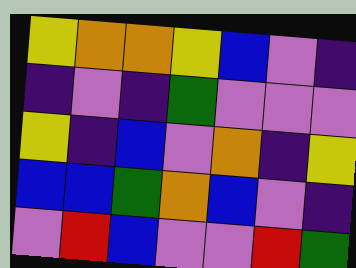[["yellow", "orange", "orange", "yellow", "blue", "violet", "indigo"], ["indigo", "violet", "indigo", "green", "violet", "violet", "violet"], ["yellow", "indigo", "blue", "violet", "orange", "indigo", "yellow"], ["blue", "blue", "green", "orange", "blue", "violet", "indigo"], ["violet", "red", "blue", "violet", "violet", "red", "green"]]